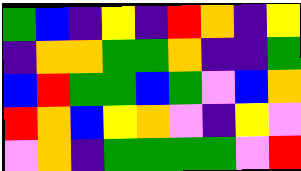[["green", "blue", "indigo", "yellow", "indigo", "red", "orange", "indigo", "yellow"], ["indigo", "orange", "orange", "green", "green", "orange", "indigo", "indigo", "green"], ["blue", "red", "green", "green", "blue", "green", "violet", "blue", "orange"], ["red", "orange", "blue", "yellow", "orange", "violet", "indigo", "yellow", "violet"], ["violet", "orange", "indigo", "green", "green", "green", "green", "violet", "red"]]